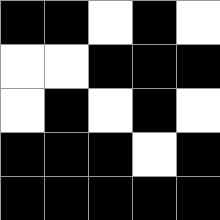[["black", "black", "white", "black", "white"], ["white", "white", "black", "black", "black"], ["white", "black", "white", "black", "white"], ["black", "black", "black", "white", "black"], ["black", "black", "black", "black", "black"]]